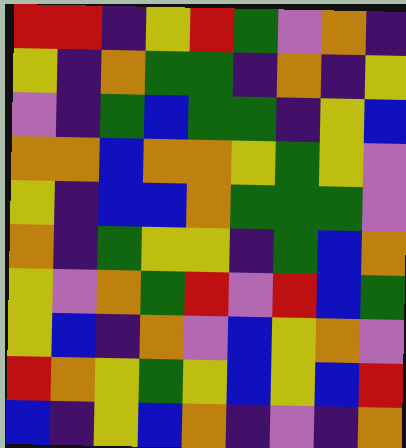[["red", "red", "indigo", "yellow", "red", "green", "violet", "orange", "indigo"], ["yellow", "indigo", "orange", "green", "green", "indigo", "orange", "indigo", "yellow"], ["violet", "indigo", "green", "blue", "green", "green", "indigo", "yellow", "blue"], ["orange", "orange", "blue", "orange", "orange", "yellow", "green", "yellow", "violet"], ["yellow", "indigo", "blue", "blue", "orange", "green", "green", "green", "violet"], ["orange", "indigo", "green", "yellow", "yellow", "indigo", "green", "blue", "orange"], ["yellow", "violet", "orange", "green", "red", "violet", "red", "blue", "green"], ["yellow", "blue", "indigo", "orange", "violet", "blue", "yellow", "orange", "violet"], ["red", "orange", "yellow", "green", "yellow", "blue", "yellow", "blue", "red"], ["blue", "indigo", "yellow", "blue", "orange", "indigo", "violet", "indigo", "orange"]]